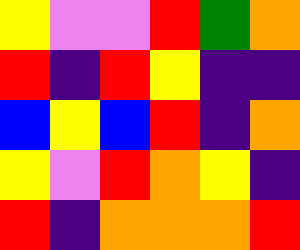[["yellow", "violet", "violet", "red", "green", "orange"], ["red", "indigo", "red", "yellow", "indigo", "indigo"], ["blue", "yellow", "blue", "red", "indigo", "orange"], ["yellow", "violet", "red", "orange", "yellow", "indigo"], ["red", "indigo", "orange", "orange", "orange", "red"]]